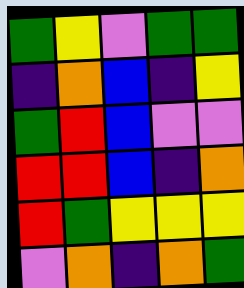[["green", "yellow", "violet", "green", "green"], ["indigo", "orange", "blue", "indigo", "yellow"], ["green", "red", "blue", "violet", "violet"], ["red", "red", "blue", "indigo", "orange"], ["red", "green", "yellow", "yellow", "yellow"], ["violet", "orange", "indigo", "orange", "green"]]